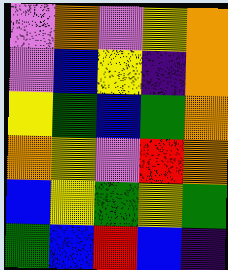[["violet", "orange", "violet", "yellow", "orange"], ["violet", "blue", "yellow", "indigo", "orange"], ["yellow", "green", "blue", "green", "orange"], ["orange", "yellow", "violet", "red", "orange"], ["blue", "yellow", "green", "yellow", "green"], ["green", "blue", "red", "blue", "indigo"]]